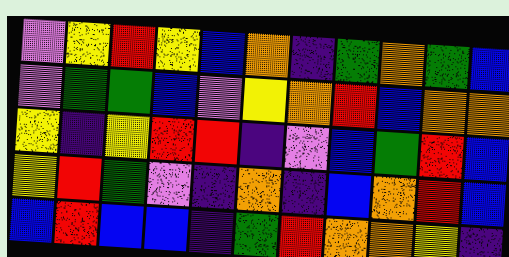[["violet", "yellow", "red", "yellow", "blue", "orange", "indigo", "green", "orange", "green", "blue"], ["violet", "green", "green", "blue", "violet", "yellow", "orange", "red", "blue", "orange", "orange"], ["yellow", "indigo", "yellow", "red", "red", "indigo", "violet", "blue", "green", "red", "blue"], ["yellow", "red", "green", "violet", "indigo", "orange", "indigo", "blue", "orange", "red", "blue"], ["blue", "red", "blue", "blue", "indigo", "green", "red", "orange", "orange", "yellow", "indigo"]]